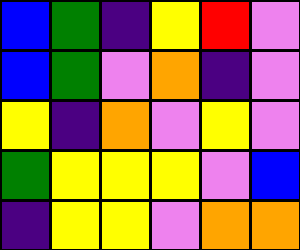[["blue", "green", "indigo", "yellow", "red", "violet"], ["blue", "green", "violet", "orange", "indigo", "violet"], ["yellow", "indigo", "orange", "violet", "yellow", "violet"], ["green", "yellow", "yellow", "yellow", "violet", "blue"], ["indigo", "yellow", "yellow", "violet", "orange", "orange"]]